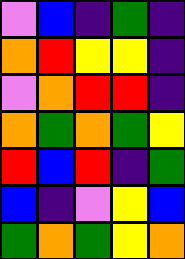[["violet", "blue", "indigo", "green", "indigo"], ["orange", "red", "yellow", "yellow", "indigo"], ["violet", "orange", "red", "red", "indigo"], ["orange", "green", "orange", "green", "yellow"], ["red", "blue", "red", "indigo", "green"], ["blue", "indigo", "violet", "yellow", "blue"], ["green", "orange", "green", "yellow", "orange"]]